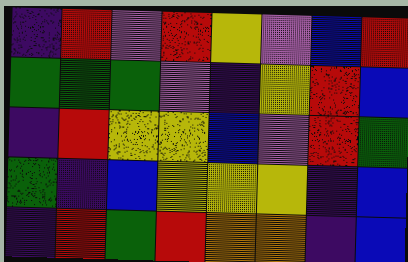[["indigo", "red", "violet", "red", "yellow", "violet", "blue", "red"], ["green", "green", "green", "violet", "indigo", "yellow", "red", "blue"], ["indigo", "red", "yellow", "yellow", "blue", "violet", "red", "green"], ["green", "indigo", "blue", "yellow", "yellow", "yellow", "indigo", "blue"], ["indigo", "red", "green", "red", "orange", "orange", "indigo", "blue"]]